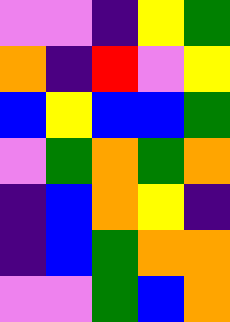[["violet", "violet", "indigo", "yellow", "green"], ["orange", "indigo", "red", "violet", "yellow"], ["blue", "yellow", "blue", "blue", "green"], ["violet", "green", "orange", "green", "orange"], ["indigo", "blue", "orange", "yellow", "indigo"], ["indigo", "blue", "green", "orange", "orange"], ["violet", "violet", "green", "blue", "orange"]]